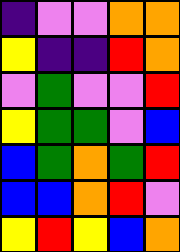[["indigo", "violet", "violet", "orange", "orange"], ["yellow", "indigo", "indigo", "red", "orange"], ["violet", "green", "violet", "violet", "red"], ["yellow", "green", "green", "violet", "blue"], ["blue", "green", "orange", "green", "red"], ["blue", "blue", "orange", "red", "violet"], ["yellow", "red", "yellow", "blue", "orange"]]